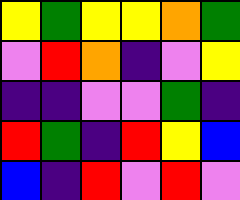[["yellow", "green", "yellow", "yellow", "orange", "green"], ["violet", "red", "orange", "indigo", "violet", "yellow"], ["indigo", "indigo", "violet", "violet", "green", "indigo"], ["red", "green", "indigo", "red", "yellow", "blue"], ["blue", "indigo", "red", "violet", "red", "violet"]]